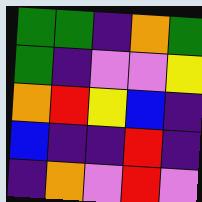[["green", "green", "indigo", "orange", "green"], ["green", "indigo", "violet", "violet", "yellow"], ["orange", "red", "yellow", "blue", "indigo"], ["blue", "indigo", "indigo", "red", "indigo"], ["indigo", "orange", "violet", "red", "violet"]]